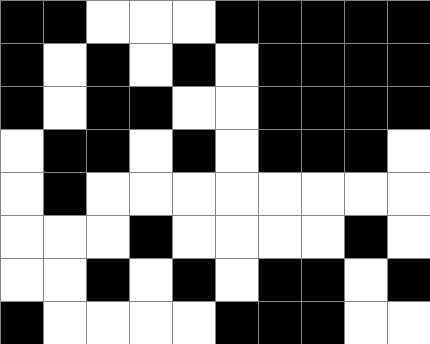[["black", "black", "white", "white", "white", "black", "black", "black", "black", "black"], ["black", "white", "black", "white", "black", "white", "black", "black", "black", "black"], ["black", "white", "black", "black", "white", "white", "black", "black", "black", "black"], ["white", "black", "black", "white", "black", "white", "black", "black", "black", "white"], ["white", "black", "white", "white", "white", "white", "white", "white", "white", "white"], ["white", "white", "white", "black", "white", "white", "white", "white", "black", "white"], ["white", "white", "black", "white", "black", "white", "black", "black", "white", "black"], ["black", "white", "white", "white", "white", "black", "black", "black", "white", "white"]]